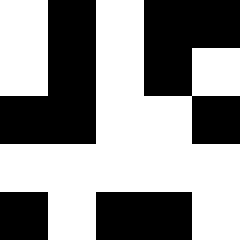[["white", "black", "white", "black", "black"], ["white", "black", "white", "black", "white"], ["black", "black", "white", "white", "black"], ["white", "white", "white", "white", "white"], ["black", "white", "black", "black", "white"]]